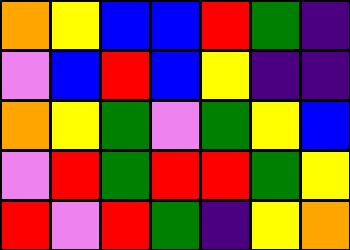[["orange", "yellow", "blue", "blue", "red", "green", "indigo"], ["violet", "blue", "red", "blue", "yellow", "indigo", "indigo"], ["orange", "yellow", "green", "violet", "green", "yellow", "blue"], ["violet", "red", "green", "red", "red", "green", "yellow"], ["red", "violet", "red", "green", "indigo", "yellow", "orange"]]